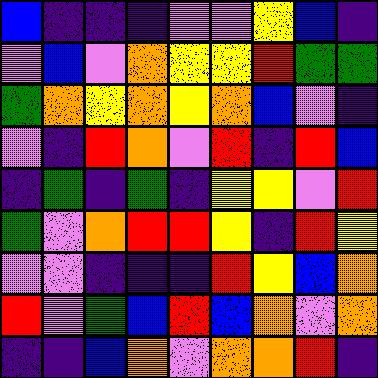[["blue", "indigo", "indigo", "indigo", "violet", "violet", "yellow", "blue", "indigo"], ["violet", "blue", "violet", "orange", "yellow", "yellow", "red", "green", "green"], ["green", "orange", "yellow", "orange", "yellow", "orange", "blue", "violet", "indigo"], ["violet", "indigo", "red", "orange", "violet", "red", "indigo", "red", "blue"], ["indigo", "green", "indigo", "green", "indigo", "yellow", "yellow", "violet", "red"], ["green", "violet", "orange", "red", "red", "yellow", "indigo", "red", "yellow"], ["violet", "violet", "indigo", "indigo", "indigo", "red", "yellow", "blue", "orange"], ["red", "violet", "green", "blue", "red", "blue", "orange", "violet", "orange"], ["indigo", "indigo", "blue", "orange", "violet", "orange", "orange", "red", "indigo"]]